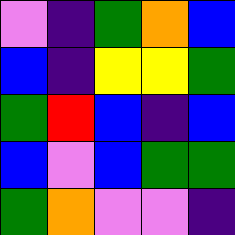[["violet", "indigo", "green", "orange", "blue"], ["blue", "indigo", "yellow", "yellow", "green"], ["green", "red", "blue", "indigo", "blue"], ["blue", "violet", "blue", "green", "green"], ["green", "orange", "violet", "violet", "indigo"]]